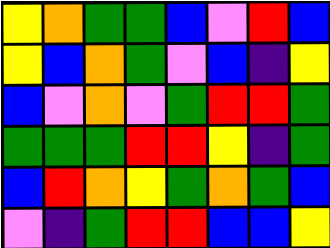[["yellow", "orange", "green", "green", "blue", "violet", "red", "blue"], ["yellow", "blue", "orange", "green", "violet", "blue", "indigo", "yellow"], ["blue", "violet", "orange", "violet", "green", "red", "red", "green"], ["green", "green", "green", "red", "red", "yellow", "indigo", "green"], ["blue", "red", "orange", "yellow", "green", "orange", "green", "blue"], ["violet", "indigo", "green", "red", "red", "blue", "blue", "yellow"]]